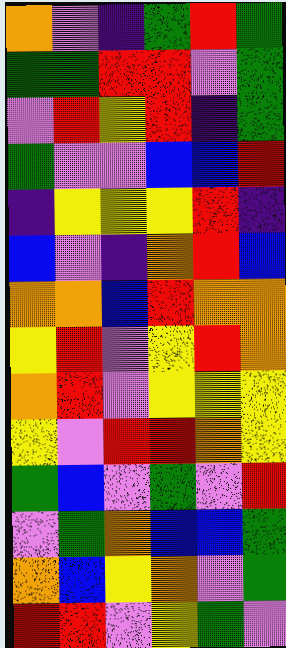[["orange", "violet", "indigo", "green", "red", "green"], ["green", "green", "red", "red", "violet", "green"], ["violet", "red", "yellow", "red", "indigo", "green"], ["green", "violet", "violet", "blue", "blue", "red"], ["indigo", "yellow", "yellow", "yellow", "red", "indigo"], ["blue", "violet", "indigo", "orange", "red", "blue"], ["orange", "orange", "blue", "red", "orange", "orange"], ["yellow", "red", "violet", "yellow", "red", "orange"], ["orange", "red", "violet", "yellow", "yellow", "yellow"], ["yellow", "violet", "red", "red", "orange", "yellow"], ["green", "blue", "violet", "green", "violet", "red"], ["violet", "green", "orange", "blue", "blue", "green"], ["orange", "blue", "yellow", "orange", "violet", "green"], ["red", "red", "violet", "yellow", "green", "violet"]]